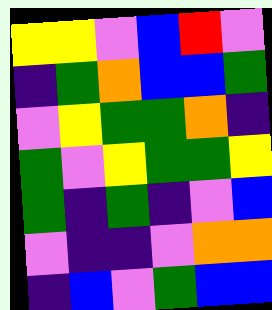[["yellow", "yellow", "violet", "blue", "red", "violet"], ["indigo", "green", "orange", "blue", "blue", "green"], ["violet", "yellow", "green", "green", "orange", "indigo"], ["green", "violet", "yellow", "green", "green", "yellow"], ["green", "indigo", "green", "indigo", "violet", "blue"], ["violet", "indigo", "indigo", "violet", "orange", "orange"], ["indigo", "blue", "violet", "green", "blue", "blue"]]